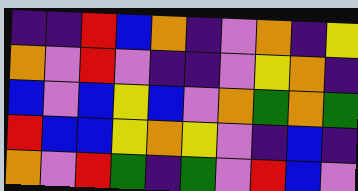[["indigo", "indigo", "red", "blue", "orange", "indigo", "violet", "orange", "indigo", "yellow"], ["orange", "violet", "red", "violet", "indigo", "indigo", "violet", "yellow", "orange", "indigo"], ["blue", "violet", "blue", "yellow", "blue", "violet", "orange", "green", "orange", "green"], ["red", "blue", "blue", "yellow", "orange", "yellow", "violet", "indigo", "blue", "indigo"], ["orange", "violet", "red", "green", "indigo", "green", "violet", "red", "blue", "violet"]]